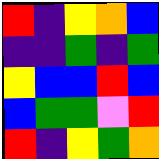[["red", "indigo", "yellow", "orange", "blue"], ["indigo", "indigo", "green", "indigo", "green"], ["yellow", "blue", "blue", "red", "blue"], ["blue", "green", "green", "violet", "red"], ["red", "indigo", "yellow", "green", "orange"]]